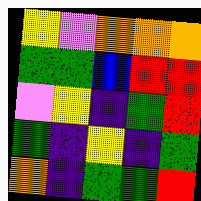[["yellow", "violet", "orange", "orange", "orange"], ["green", "green", "blue", "red", "red"], ["violet", "yellow", "indigo", "green", "red"], ["green", "indigo", "yellow", "indigo", "green"], ["orange", "indigo", "green", "green", "red"]]